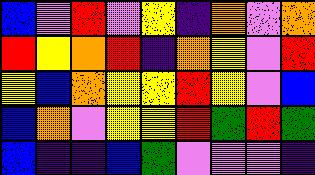[["blue", "violet", "red", "violet", "yellow", "indigo", "orange", "violet", "orange"], ["red", "yellow", "orange", "red", "indigo", "orange", "yellow", "violet", "red"], ["yellow", "blue", "orange", "yellow", "yellow", "red", "yellow", "violet", "blue"], ["blue", "orange", "violet", "yellow", "yellow", "red", "green", "red", "green"], ["blue", "indigo", "indigo", "blue", "green", "violet", "violet", "violet", "indigo"]]